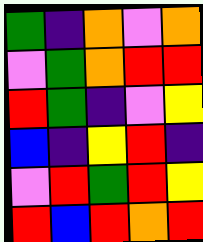[["green", "indigo", "orange", "violet", "orange"], ["violet", "green", "orange", "red", "red"], ["red", "green", "indigo", "violet", "yellow"], ["blue", "indigo", "yellow", "red", "indigo"], ["violet", "red", "green", "red", "yellow"], ["red", "blue", "red", "orange", "red"]]